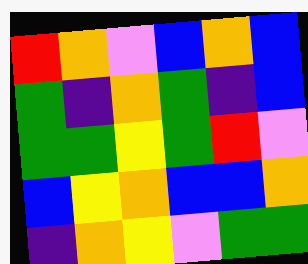[["red", "orange", "violet", "blue", "orange", "blue"], ["green", "indigo", "orange", "green", "indigo", "blue"], ["green", "green", "yellow", "green", "red", "violet"], ["blue", "yellow", "orange", "blue", "blue", "orange"], ["indigo", "orange", "yellow", "violet", "green", "green"]]